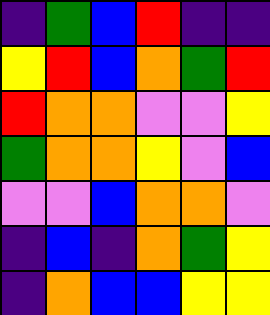[["indigo", "green", "blue", "red", "indigo", "indigo"], ["yellow", "red", "blue", "orange", "green", "red"], ["red", "orange", "orange", "violet", "violet", "yellow"], ["green", "orange", "orange", "yellow", "violet", "blue"], ["violet", "violet", "blue", "orange", "orange", "violet"], ["indigo", "blue", "indigo", "orange", "green", "yellow"], ["indigo", "orange", "blue", "blue", "yellow", "yellow"]]